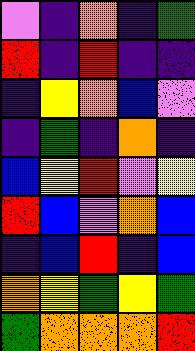[["violet", "indigo", "orange", "indigo", "green"], ["red", "indigo", "red", "indigo", "indigo"], ["indigo", "yellow", "orange", "blue", "violet"], ["indigo", "green", "indigo", "orange", "indigo"], ["blue", "yellow", "red", "violet", "yellow"], ["red", "blue", "violet", "orange", "blue"], ["indigo", "blue", "red", "indigo", "blue"], ["orange", "yellow", "green", "yellow", "green"], ["green", "orange", "orange", "orange", "red"]]